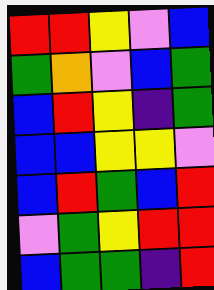[["red", "red", "yellow", "violet", "blue"], ["green", "orange", "violet", "blue", "green"], ["blue", "red", "yellow", "indigo", "green"], ["blue", "blue", "yellow", "yellow", "violet"], ["blue", "red", "green", "blue", "red"], ["violet", "green", "yellow", "red", "red"], ["blue", "green", "green", "indigo", "red"]]